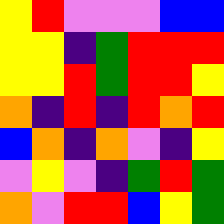[["yellow", "red", "violet", "violet", "violet", "blue", "blue"], ["yellow", "yellow", "indigo", "green", "red", "red", "red"], ["yellow", "yellow", "red", "green", "red", "red", "yellow"], ["orange", "indigo", "red", "indigo", "red", "orange", "red"], ["blue", "orange", "indigo", "orange", "violet", "indigo", "yellow"], ["violet", "yellow", "violet", "indigo", "green", "red", "green"], ["orange", "violet", "red", "red", "blue", "yellow", "green"]]